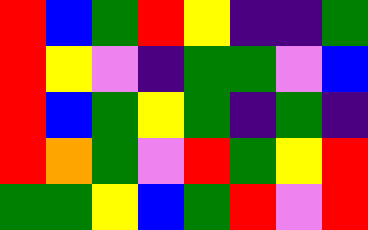[["red", "blue", "green", "red", "yellow", "indigo", "indigo", "green"], ["red", "yellow", "violet", "indigo", "green", "green", "violet", "blue"], ["red", "blue", "green", "yellow", "green", "indigo", "green", "indigo"], ["red", "orange", "green", "violet", "red", "green", "yellow", "red"], ["green", "green", "yellow", "blue", "green", "red", "violet", "red"]]